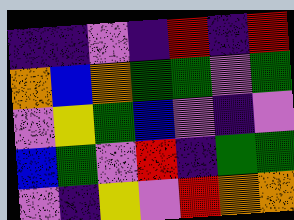[["indigo", "indigo", "violet", "indigo", "red", "indigo", "red"], ["orange", "blue", "orange", "green", "green", "violet", "green"], ["violet", "yellow", "green", "blue", "violet", "indigo", "violet"], ["blue", "green", "violet", "red", "indigo", "green", "green"], ["violet", "indigo", "yellow", "violet", "red", "orange", "orange"]]